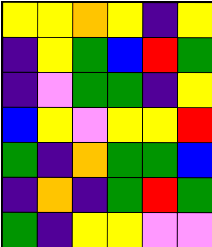[["yellow", "yellow", "orange", "yellow", "indigo", "yellow"], ["indigo", "yellow", "green", "blue", "red", "green"], ["indigo", "violet", "green", "green", "indigo", "yellow"], ["blue", "yellow", "violet", "yellow", "yellow", "red"], ["green", "indigo", "orange", "green", "green", "blue"], ["indigo", "orange", "indigo", "green", "red", "green"], ["green", "indigo", "yellow", "yellow", "violet", "violet"]]